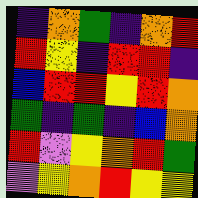[["indigo", "orange", "green", "indigo", "orange", "red"], ["red", "yellow", "indigo", "red", "red", "indigo"], ["blue", "red", "red", "yellow", "red", "orange"], ["green", "indigo", "green", "indigo", "blue", "orange"], ["red", "violet", "yellow", "orange", "red", "green"], ["violet", "yellow", "orange", "red", "yellow", "yellow"]]